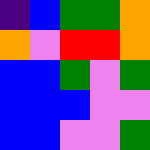[["indigo", "blue", "green", "green", "orange"], ["orange", "violet", "red", "red", "orange"], ["blue", "blue", "green", "violet", "green"], ["blue", "blue", "blue", "violet", "violet"], ["blue", "blue", "violet", "violet", "green"]]